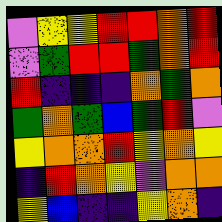[["violet", "yellow", "yellow", "red", "red", "orange", "red"], ["violet", "green", "red", "red", "green", "orange", "red"], ["red", "indigo", "indigo", "indigo", "orange", "green", "orange"], ["green", "orange", "green", "blue", "green", "red", "violet"], ["yellow", "orange", "orange", "red", "yellow", "orange", "yellow"], ["indigo", "red", "orange", "yellow", "violet", "orange", "orange"], ["yellow", "blue", "indigo", "indigo", "yellow", "orange", "indigo"]]